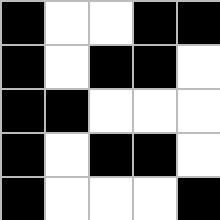[["black", "white", "white", "black", "black"], ["black", "white", "black", "black", "white"], ["black", "black", "white", "white", "white"], ["black", "white", "black", "black", "white"], ["black", "white", "white", "white", "black"]]